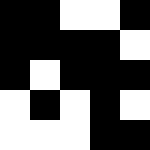[["black", "black", "white", "white", "black"], ["black", "black", "black", "black", "white"], ["black", "white", "black", "black", "black"], ["white", "black", "white", "black", "white"], ["white", "white", "white", "black", "black"]]